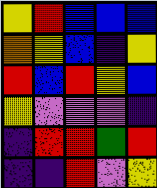[["yellow", "red", "blue", "blue", "blue"], ["orange", "yellow", "blue", "indigo", "yellow"], ["red", "blue", "red", "yellow", "blue"], ["yellow", "violet", "violet", "violet", "indigo"], ["indigo", "red", "red", "green", "red"], ["indigo", "indigo", "red", "violet", "yellow"]]